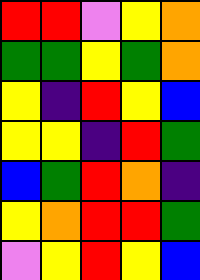[["red", "red", "violet", "yellow", "orange"], ["green", "green", "yellow", "green", "orange"], ["yellow", "indigo", "red", "yellow", "blue"], ["yellow", "yellow", "indigo", "red", "green"], ["blue", "green", "red", "orange", "indigo"], ["yellow", "orange", "red", "red", "green"], ["violet", "yellow", "red", "yellow", "blue"]]